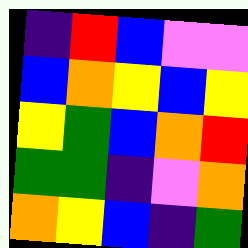[["indigo", "red", "blue", "violet", "violet"], ["blue", "orange", "yellow", "blue", "yellow"], ["yellow", "green", "blue", "orange", "red"], ["green", "green", "indigo", "violet", "orange"], ["orange", "yellow", "blue", "indigo", "green"]]